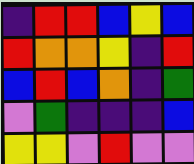[["indigo", "red", "red", "blue", "yellow", "blue"], ["red", "orange", "orange", "yellow", "indigo", "red"], ["blue", "red", "blue", "orange", "indigo", "green"], ["violet", "green", "indigo", "indigo", "indigo", "blue"], ["yellow", "yellow", "violet", "red", "violet", "violet"]]